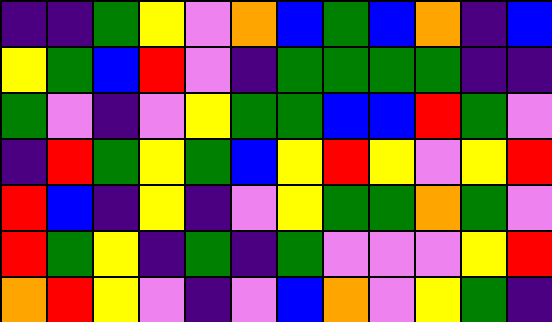[["indigo", "indigo", "green", "yellow", "violet", "orange", "blue", "green", "blue", "orange", "indigo", "blue"], ["yellow", "green", "blue", "red", "violet", "indigo", "green", "green", "green", "green", "indigo", "indigo"], ["green", "violet", "indigo", "violet", "yellow", "green", "green", "blue", "blue", "red", "green", "violet"], ["indigo", "red", "green", "yellow", "green", "blue", "yellow", "red", "yellow", "violet", "yellow", "red"], ["red", "blue", "indigo", "yellow", "indigo", "violet", "yellow", "green", "green", "orange", "green", "violet"], ["red", "green", "yellow", "indigo", "green", "indigo", "green", "violet", "violet", "violet", "yellow", "red"], ["orange", "red", "yellow", "violet", "indigo", "violet", "blue", "orange", "violet", "yellow", "green", "indigo"]]